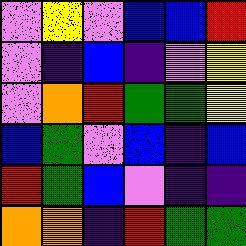[["violet", "yellow", "violet", "blue", "blue", "red"], ["violet", "indigo", "blue", "indigo", "violet", "yellow"], ["violet", "orange", "red", "green", "green", "yellow"], ["blue", "green", "violet", "blue", "indigo", "blue"], ["red", "green", "blue", "violet", "indigo", "indigo"], ["orange", "orange", "indigo", "red", "green", "green"]]